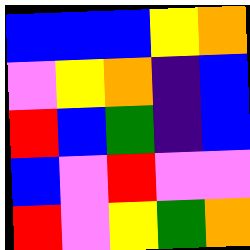[["blue", "blue", "blue", "yellow", "orange"], ["violet", "yellow", "orange", "indigo", "blue"], ["red", "blue", "green", "indigo", "blue"], ["blue", "violet", "red", "violet", "violet"], ["red", "violet", "yellow", "green", "orange"]]